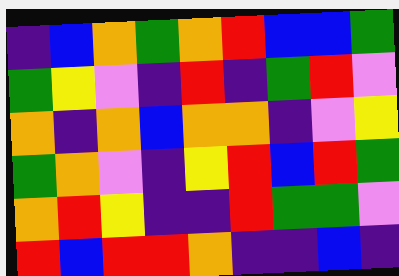[["indigo", "blue", "orange", "green", "orange", "red", "blue", "blue", "green"], ["green", "yellow", "violet", "indigo", "red", "indigo", "green", "red", "violet"], ["orange", "indigo", "orange", "blue", "orange", "orange", "indigo", "violet", "yellow"], ["green", "orange", "violet", "indigo", "yellow", "red", "blue", "red", "green"], ["orange", "red", "yellow", "indigo", "indigo", "red", "green", "green", "violet"], ["red", "blue", "red", "red", "orange", "indigo", "indigo", "blue", "indigo"]]